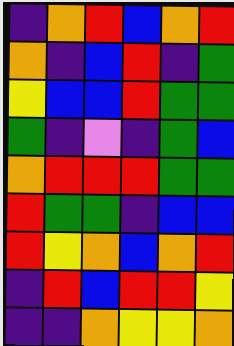[["indigo", "orange", "red", "blue", "orange", "red"], ["orange", "indigo", "blue", "red", "indigo", "green"], ["yellow", "blue", "blue", "red", "green", "green"], ["green", "indigo", "violet", "indigo", "green", "blue"], ["orange", "red", "red", "red", "green", "green"], ["red", "green", "green", "indigo", "blue", "blue"], ["red", "yellow", "orange", "blue", "orange", "red"], ["indigo", "red", "blue", "red", "red", "yellow"], ["indigo", "indigo", "orange", "yellow", "yellow", "orange"]]